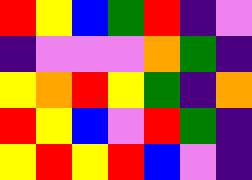[["red", "yellow", "blue", "green", "red", "indigo", "violet"], ["indigo", "violet", "violet", "violet", "orange", "green", "indigo"], ["yellow", "orange", "red", "yellow", "green", "indigo", "orange"], ["red", "yellow", "blue", "violet", "red", "green", "indigo"], ["yellow", "red", "yellow", "red", "blue", "violet", "indigo"]]